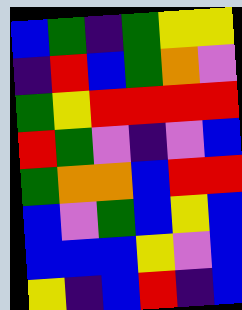[["blue", "green", "indigo", "green", "yellow", "yellow"], ["indigo", "red", "blue", "green", "orange", "violet"], ["green", "yellow", "red", "red", "red", "red"], ["red", "green", "violet", "indigo", "violet", "blue"], ["green", "orange", "orange", "blue", "red", "red"], ["blue", "violet", "green", "blue", "yellow", "blue"], ["blue", "blue", "blue", "yellow", "violet", "blue"], ["yellow", "indigo", "blue", "red", "indigo", "blue"]]